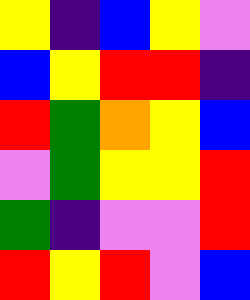[["yellow", "indigo", "blue", "yellow", "violet"], ["blue", "yellow", "red", "red", "indigo"], ["red", "green", "orange", "yellow", "blue"], ["violet", "green", "yellow", "yellow", "red"], ["green", "indigo", "violet", "violet", "red"], ["red", "yellow", "red", "violet", "blue"]]